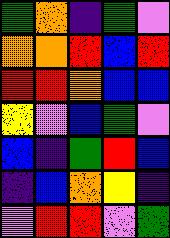[["green", "orange", "indigo", "green", "violet"], ["orange", "orange", "red", "blue", "red"], ["red", "red", "orange", "blue", "blue"], ["yellow", "violet", "blue", "green", "violet"], ["blue", "indigo", "green", "red", "blue"], ["indigo", "blue", "orange", "yellow", "indigo"], ["violet", "red", "red", "violet", "green"]]